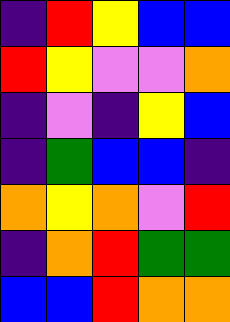[["indigo", "red", "yellow", "blue", "blue"], ["red", "yellow", "violet", "violet", "orange"], ["indigo", "violet", "indigo", "yellow", "blue"], ["indigo", "green", "blue", "blue", "indigo"], ["orange", "yellow", "orange", "violet", "red"], ["indigo", "orange", "red", "green", "green"], ["blue", "blue", "red", "orange", "orange"]]